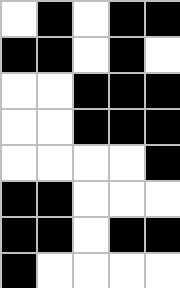[["white", "black", "white", "black", "black"], ["black", "black", "white", "black", "white"], ["white", "white", "black", "black", "black"], ["white", "white", "black", "black", "black"], ["white", "white", "white", "white", "black"], ["black", "black", "white", "white", "white"], ["black", "black", "white", "black", "black"], ["black", "white", "white", "white", "white"]]